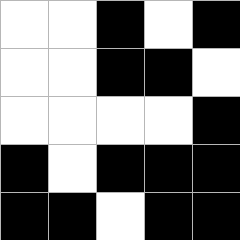[["white", "white", "black", "white", "black"], ["white", "white", "black", "black", "white"], ["white", "white", "white", "white", "black"], ["black", "white", "black", "black", "black"], ["black", "black", "white", "black", "black"]]